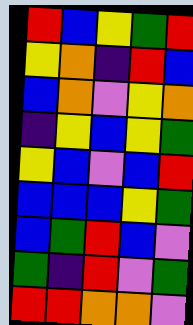[["red", "blue", "yellow", "green", "red"], ["yellow", "orange", "indigo", "red", "blue"], ["blue", "orange", "violet", "yellow", "orange"], ["indigo", "yellow", "blue", "yellow", "green"], ["yellow", "blue", "violet", "blue", "red"], ["blue", "blue", "blue", "yellow", "green"], ["blue", "green", "red", "blue", "violet"], ["green", "indigo", "red", "violet", "green"], ["red", "red", "orange", "orange", "violet"]]